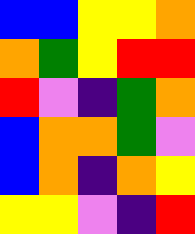[["blue", "blue", "yellow", "yellow", "orange"], ["orange", "green", "yellow", "red", "red"], ["red", "violet", "indigo", "green", "orange"], ["blue", "orange", "orange", "green", "violet"], ["blue", "orange", "indigo", "orange", "yellow"], ["yellow", "yellow", "violet", "indigo", "red"]]